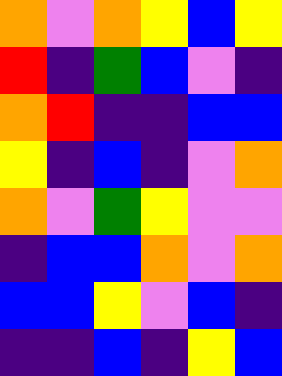[["orange", "violet", "orange", "yellow", "blue", "yellow"], ["red", "indigo", "green", "blue", "violet", "indigo"], ["orange", "red", "indigo", "indigo", "blue", "blue"], ["yellow", "indigo", "blue", "indigo", "violet", "orange"], ["orange", "violet", "green", "yellow", "violet", "violet"], ["indigo", "blue", "blue", "orange", "violet", "orange"], ["blue", "blue", "yellow", "violet", "blue", "indigo"], ["indigo", "indigo", "blue", "indigo", "yellow", "blue"]]